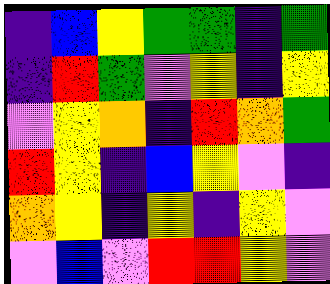[["indigo", "blue", "yellow", "green", "green", "indigo", "green"], ["indigo", "red", "green", "violet", "yellow", "indigo", "yellow"], ["violet", "yellow", "orange", "indigo", "red", "orange", "green"], ["red", "yellow", "indigo", "blue", "yellow", "violet", "indigo"], ["orange", "yellow", "indigo", "yellow", "indigo", "yellow", "violet"], ["violet", "blue", "violet", "red", "red", "yellow", "violet"]]